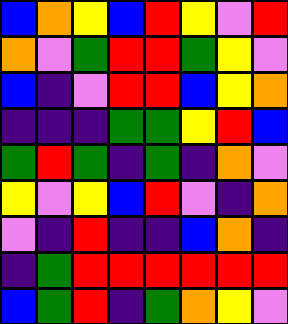[["blue", "orange", "yellow", "blue", "red", "yellow", "violet", "red"], ["orange", "violet", "green", "red", "red", "green", "yellow", "violet"], ["blue", "indigo", "violet", "red", "red", "blue", "yellow", "orange"], ["indigo", "indigo", "indigo", "green", "green", "yellow", "red", "blue"], ["green", "red", "green", "indigo", "green", "indigo", "orange", "violet"], ["yellow", "violet", "yellow", "blue", "red", "violet", "indigo", "orange"], ["violet", "indigo", "red", "indigo", "indigo", "blue", "orange", "indigo"], ["indigo", "green", "red", "red", "red", "red", "red", "red"], ["blue", "green", "red", "indigo", "green", "orange", "yellow", "violet"]]